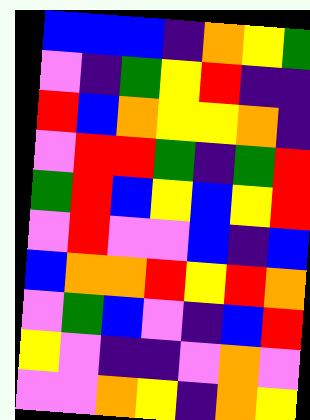[["blue", "blue", "blue", "indigo", "orange", "yellow", "green"], ["violet", "indigo", "green", "yellow", "red", "indigo", "indigo"], ["red", "blue", "orange", "yellow", "yellow", "orange", "indigo"], ["violet", "red", "red", "green", "indigo", "green", "red"], ["green", "red", "blue", "yellow", "blue", "yellow", "red"], ["violet", "red", "violet", "violet", "blue", "indigo", "blue"], ["blue", "orange", "orange", "red", "yellow", "red", "orange"], ["violet", "green", "blue", "violet", "indigo", "blue", "red"], ["yellow", "violet", "indigo", "indigo", "violet", "orange", "violet"], ["violet", "violet", "orange", "yellow", "indigo", "orange", "yellow"]]